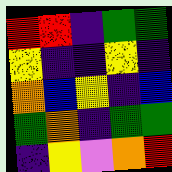[["red", "red", "indigo", "green", "green"], ["yellow", "indigo", "indigo", "yellow", "indigo"], ["orange", "blue", "yellow", "indigo", "blue"], ["green", "orange", "indigo", "green", "green"], ["indigo", "yellow", "violet", "orange", "red"]]